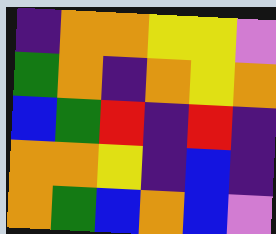[["indigo", "orange", "orange", "yellow", "yellow", "violet"], ["green", "orange", "indigo", "orange", "yellow", "orange"], ["blue", "green", "red", "indigo", "red", "indigo"], ["orange", "orange", "yellow", "indigo", "blue", "indigo"], ["orange", "green", "blue", "orange", "blue", "violet"]]